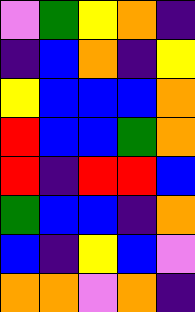[["violet", "green", "yellow", "orange", "indigo"], ["indigo", "blue", "orange", "indigo", "yellow"], ["yellow", "blue", "blue", "blue", "orange"], ["red", "blue", "blue", "green", "orange"], ["red", "indigo", "red", "red", "blue"], ["green", "blue", "blue", "indigo", "orange"], ["blue", "indigo", "yellow", "blue", "violet"], ["orange", "orange", "violet", "orange", "indigo"]]